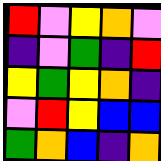[["red", "violet", "yellow", "orange", "violet"], ["indigo", "violet", "green", "indigo", "red"], ["yellow", "green", "yellow", "orange", "indigo"], ["violet", "red", "yellow", "blue", "blue"], ["green", "orange", "blue", "indigo", "orange"]]